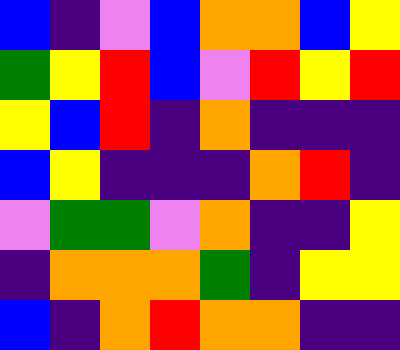[["blue", "indigo", "violet", "blue", "orange", "orange", "blue", "yellow"], ["green", "yellow", "red", "blue", "violet", "red", "yellow", "red"], ["yellow", "blue", "red", "indigo", "orange", "indigo", "indigo", "indigo"], ["blue", "yellow", "indigo", "indigo", "indigo", "orange", "red", "indigo"], ["violet", "green", "green", "violet", "orange", "indigo", "indigo", "yellow"], ["indigo", "orange", "orange", "orange", "green", "indigo", "yellow", "yellow"], ["blue", "indigo", "orange", "red", "orange", "orange", "indigo", "indigo"]]